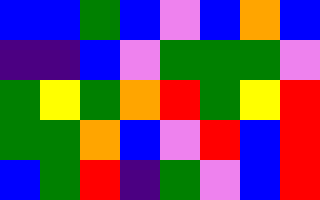[["blue", "blue", "green", "blue", "violet", "blue", "orange", "blue"], ["indigo", "indigo", "blue", "violet", "green", "green", "green", "violet"], ["green", "yellow", "green", "orange", "red", "green", "yellow", "red"], ["green", "green", "orange", "blue", "violet", "red", "blue", "red"], ["blue", "green", "red", "indigo", "green", "violet", "blue", "red"]]